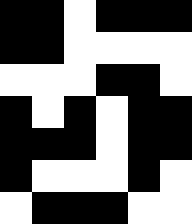[["black", "black", "white", "black", "black", "black"], ["black", "black", "white", "white", "white", "white"], ["white", "white", "white", "black", "black", "white"], ["black", "white", "black", "white", "black", "black"], ["black", "black", "black", "white", "black", "black"], ["black", "white", "white", "white", "black", "white"], ["white", "black", "black", "black", "white", "white"]]